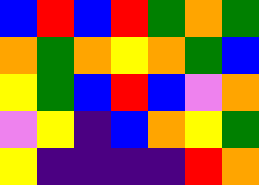[["blue", "red", "blue", "red", "green", "orange", "green"], ["orange", "green", "orange", "yellow", "orange", "green", "blue"], ["yellow", "green", "blue", "red", "blue", "violet", "orange"], ["violet", "yellow", "indigo", "blue", "orange", "yellow", "green"], ["yellow", "indigo", "indigo", "indigo", "indigo", "red", "orange"]]